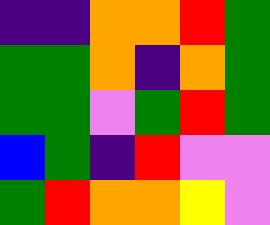[["indigo", "indigo", "orange", "orange", "red", "green"], ["green", "green", "orange", "indigo", "orange", "green"], ["green", "green", "violet", "green", "red", "green"], ["blue", "green", "indigo", "red", "violet", "violet"], ["green", "red", "orange", "orange", "yellow", "violet"]]